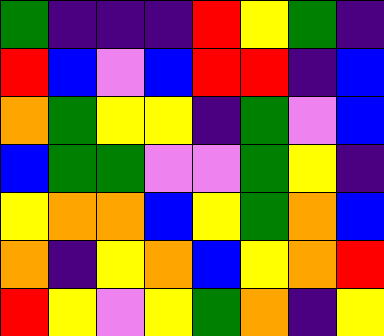[["green", "indigo", "indigo", "indigo", "red", "yellow", "green", "indigo"], ["red", "blue", "violet", "blue", "red", "red", "indigo", "blue"], ["orange", "green", "yellow", "yellow", "indigo", "green", "violet", "blue"], ["blue", "green", "green", "violet", "violet", "green", "yellow", "indigo"], ["yellow", "orange", "orange", "blue", "yellow", "green", "orange", "blue"], ["orange", "indigo", "yellow", "orange", "blue", "yellow", "orange", "red"], ["red", "yellow", "violet", "yellow", "green", "orange", "indigo", "yellow"]]